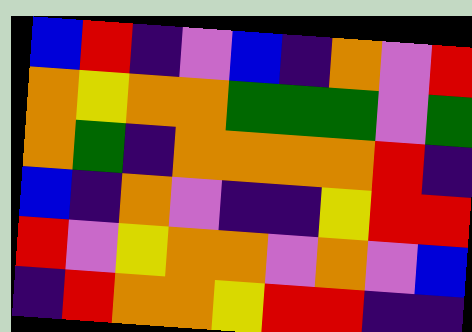[["blue", "red", "indigo", "violet", "blue", "indigo", "orange", "violet", "red"], ["orange", "yellow", "orange", "orange", "green", "green", "green", "violet", "green"], ["orange", "green", "indigo", "orange", "orange", "orange", "orange", "red", "indigo"], ["blue", "indigo", "orange", "violet", "indigo", "indigo", "yellow", "red", "red"], ["red", "violet", "yellow", "orange", "orange", "violet", "orange", "violet", "blue"], ["indigo", "red", "orange", "orange", "yellow", "red", "red", "indigo", "indigo"]]